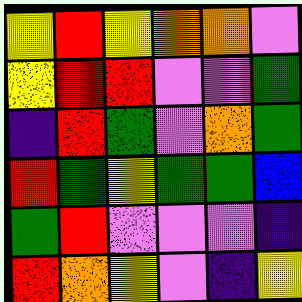[["yellow", "red", "yellow", "orange", "orange", "violet"], ["yellow", "red", "red", "violet", "violet", "green"], ["indigo", "red", "green", "violet", "orange", "green"], ["red", "green", "yellow", "green", "green", "blue"], ["green", "red", "violet", "violet", "violet", "indigo"], ["red", "orange", "yellow", "violet", "indigo", "yellow"]]